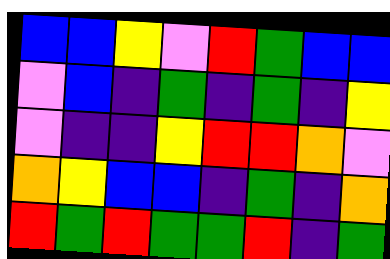[["blue", "blue", "yellow", "violet", "red", "green", "blue", "blue"], ["violet", "blue", "indigo", "green", "indigo", "green", "indigo", "yellow"], ["violet", "indigo", "indigo", "yellow", "red", "red", "orange", "violet"], ["orange", "yellow", "blue", "blue", "indigo", "green", "indigo", "orange"], ["red", "green", "red", "green", "green", "red", "indigo", "green"]]